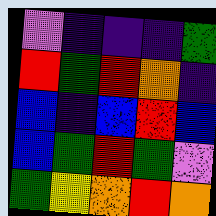[["violet", "indigo", "indigo", "indigo", "green"], ["red", "green", "red", "orange", "indigo"], ["blue", "indigo", "blue", "red", "blue"], ["blue", "green", "red", "green", "violet"], ["green", "yellow", "orange", "red", "orange"]]